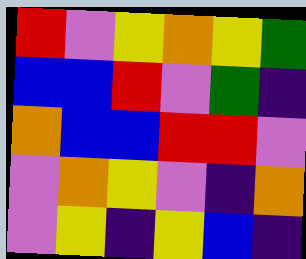[["red", "violet", "yellow", "orange", "yellow", "green"], ["blue", "blue", "red", "violet", "green", "indigo"], ["orange", "blue", "blue", "red", "red", "violet"], ["violet", "orange", "yellow", "violet", "indigo", "orange"], ["violet", "yellow", "indigo", "yellow", "blue", "indigo"]]